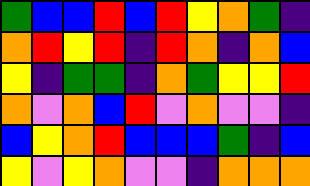[["green", "blue", "blue", "red", "blue", "red", "yellow", "orange", "green", "indigo"], ["orange", "red", "yellow", "red", "indigo", "red", "orange", "indigo", "orange", "blue"], ["yellow", "indigo", "green", "green", "indigo", "orange", "green", "yellow", "yellow", "red"], ["orange", "violet", "orange", "blue", "red", "violet", "orange", "violet", "violet", "indigo"], ["blue", "yellow", "orange", "red", "blue", "blue", "blue", "green", "indigo", "blue"], ["yellow", "violet", "yellow", "orange", "violet", "violet", "indigo", "orange", "orange", "orange"]]